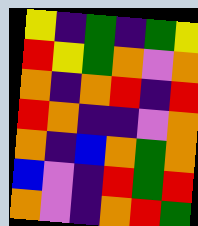[["yellow", "indigo", "green", "indigo", "green", "yellow"], ["red", "yellow", "green", "orange", "violet", "orange"], ["orange", "indigo", "orange", "red", "indigo", "red"], ["red", "orange", "indigo", "indigo", "violet", "orange"], ["orange", "indigo", "blue", "orange", "green", "orange"], ["blue", "violet", "indigo", "red", "green", "red"], ["orange", "violet", "indigo", "orange", "red", "green"]]